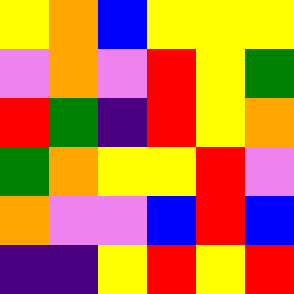[["yellow", "orange", "blue", "yellow", "yellow", "yellow"], ["violet", "orange", "violet", "red", "yellow", "green"], ["red", "green", "indigo", "red", "yellow", "orange"], ["green", "orange", "yellow", "yellow", "red", "violet"], ["orange", "violet", "violet", "blue", "red", "blue"], ["indigo", "indigo", "yellow", "red", "yellow", "red"]]